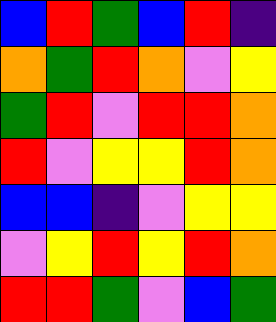[["blue", "red", "green", "blue", "red", "indigo"], ["orange", "green", "red", "orange", "violet", "yellow"], ["green", "red", "violet", "red", "red", "orange"], ["red", "violet", "yellow", "yellow", "red", "orange"], ["blue", "blue", "indigo", "violet", "yellow", "yellow"], ["violet", "yellow", "red", "yellow", "red", "orange"], ["red", "red", "green", "violet", "blue", "green"]]